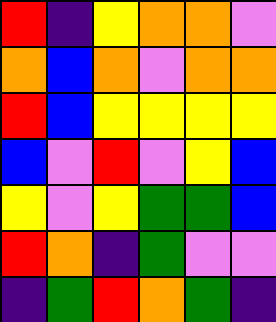[["red", "indigo", "yellow", "orange", "orange", "violet"], ["orange", "blue", "orange", "violet", "orange", "orange"], ["red", "blue", "yellow", "yellow", "yellow", "yellow"], ["blue", "violet", "red", "violet", "yellow", "blue"], ["yellow", "violet", "yellow", "green", "green", "blue"], ["red", "orange", "indigo", "green", "violet", "violet"], ["indigo", "green", "red", "orange", "green", "indigo"]]